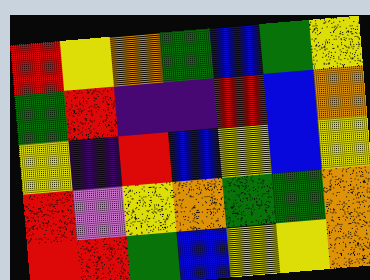[["red", "yellow", "orange", "green", "blue", "green", "yellow"], ["green", "red", "indigo", "indigo", "red", "blue", "orange"], ["yellow", "indigo", "red", "blue", "yellow", "blue", "yellow"], ["red", "violet", "yellow", "orange", "green", "green", "orange"], ["red", "red", "green", "blue", "yellow", "yellow", "orange"]]